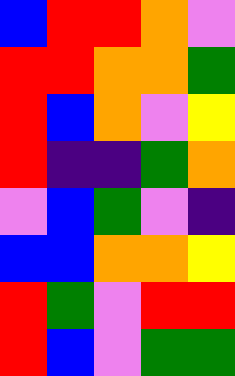[["blue", "red", "red", "orange", "violet"], ["red", "red", "orange", "orange", "green"], ["red", "blue", "orange", "violet", "yellow"], ["red", "indigo", "indigo", "green", "orange"], ["violet", "blue", "green", "violet", "indigo"], ["blue", "blue", "orange", "orange", "yellow"], ["red", "green", "violet", "red", "red"], ["red", "blue", "violet", "green", "green"]]